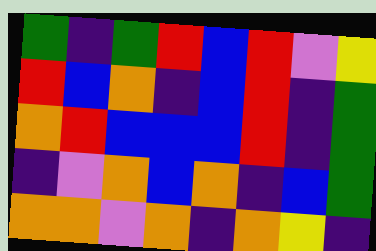[["green", "indigo", "green", "red", "blue", "red", "violet", "yellow"], ["red", "blue", "orange", "indigo", "blue", "red", "indigo", "green"], ["orange", "red", "blue", "blue", "blue", "red", "indigo", "green"], ["indigo", "violet", "orange", "blue", "orange", "indigo", "blue", "green"], ["orange", "orange", "violet", "orange", "indigo", "orange", "yellow", "indigo"]]